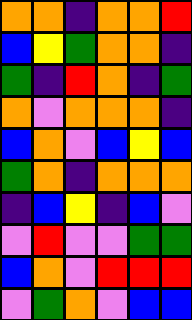[["orange", "orange", "indigo", "orange", "orange", "red"], ["blue", "yellow", "green", "orange", "orange", "indigo"], ["green", "indigo", "red", "orange", "indigo", "green"], ["orange", "violet", "orange", "orange", "orange", "indigo"], ["blue", "orange", "violet", "blue", "yellow", "blue"], ["green", "orange", "indigo", "orange", "orange", "orange"], ["indigo", "blue", "yellow", "indigo", "blue", "violet"], ["violet", "red", "violet", "violet", "green", "green"], ["blue", "orange", "violet", "red", "red", "red"], ["violet", "green", "orange", "violet", "blue", "blue"]]